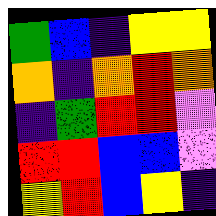[["green", "blue", "indigo", "yellow", "yellow"], ["orange", "indigo", "orange", "red", "orange"], ["indigo", "green", "red", "red", "violet"], ["red", "red", "blue", "blue", "violet"], ["yellow", "red", "blue", "yellow", "indigo"]]